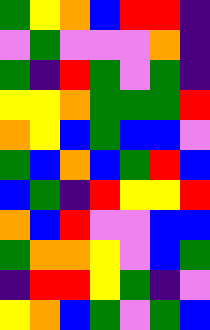[["green", "yellow", "orange", "blue", "red", "red", "indigo"], ["violet", "green", "violet", "violet", "violet", "orange", "indigo"], ["green", "indigo", "red", "green", "violet", "green", "indigo"], ["yellow", "yellow", "orange", "green", "green", "green", "red"], ["orange", "yellow", "blue", "green", "blue", "blue", "violet"], ["green", "blue", "orange", "blue", "green", "red", "blue"], ["blue", "green", "indigo", "red", "yellow", "yellow", "red"], ["orange", "blue", "red", "violet", "violet", "blue", "blue"], ["green", "orange", "orange", "yellow", "violet", "blue", "green"], ["indigo", "red", "red", "yellow", "green", "indigo", "violet"], ["yellow", "orange", "blue", "green", "violet", "green", "blue"]]